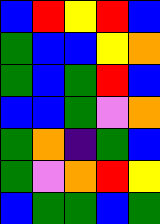[["blue", "red", "yellow", "red", "blue"], ["green", "blue", "blue", "yellow", "orange"], ["green", "blue", "green", "red", "blue"], ["blue", "blue", "green", "violet", "orange"], ["green", "orange", "indigo", "green", "blue"], ["green", "violet", "orange", "red", "yellow"], ["blue", "green", "green", "blue", "green"]]